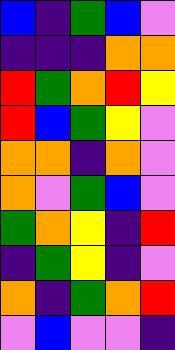[["blue", "indigo", "green", "blue", "violet"], ["indigo", "indigo", "indigo", "orange", "orange"], ["red", "green", "orange", "red", "yellow"], ["red", "blue", "green", "yellow", "violet"], ["orange", "orange", "indigo", "orange", "violet"], ["orange", "violet", "green", "blue", "violet"], ["green", "orange", "yellow", "indigo", "red"], ["indigo", "green", "yellow", "indigo", "violet"], ["orange", "indigo", "green", "orange", "red"], ["violet", "blue", "violet", "violet", "indigo"]]